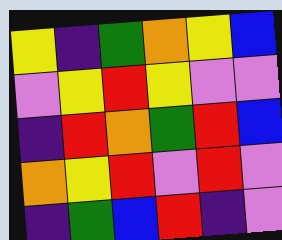[["yellow", "indigo", "green", "orange", "yellow", "blue"], ["violet", "yellow", "red", "yellow", "violet", "violet"], ["indigo", "red", "orange", "green", "red", "blue"], ["orange", "yellow", "red", "violet", "red", "violet"], ["indigo", "green", "blue", "red", "indigo", "violet"]]